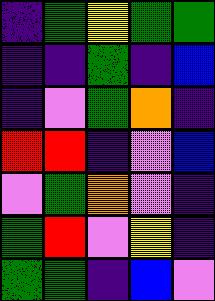[["indigo", "green", "yellow", "green", "green"], ["indigo", "indigo", "green", "indigo", "blue"], ["indigo", "violet", "green", "orange", "indigo"], ["red", "red", "indigo", "violet", "blue"], ["violet", "green", "orange", "violet", "indigo"], ["green", "red", "violet", "yellow", "indigo"], ["green", "green", "indigo", "blue", "violet"]]